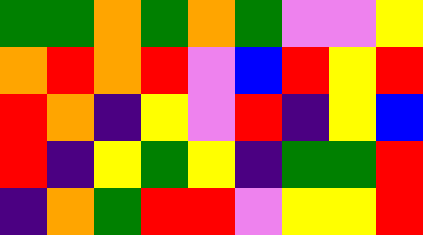[["green", "green", "orange", "green", "orange", "green", "violet", "violet", "yellow"], ["orange", "red", "orange", "red", "violet", "blue", "red", "yellow", "red"], ["red", "orange", "indigo", "yellow", "violet", "red", "indigo", "yellow", "blue"], ["red", "indigo", "yellow", "green", "yellow", "indigo", "green", "green", "red"], ["indigo", "orange", "green", "red", "red", "violet", "yellow", "yellow", "red"]]